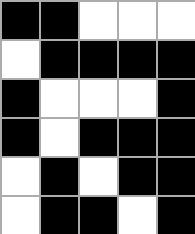[["black", "black", "white", "white", "white"], ["white", "black", "black", "black", "black"], ["black", "white", "white", "white", "black"], ["black", "white", "black", "black", "black"], ["white", "black", "white", "black", "black"], ["white", "black", "black", "white", "black"]]